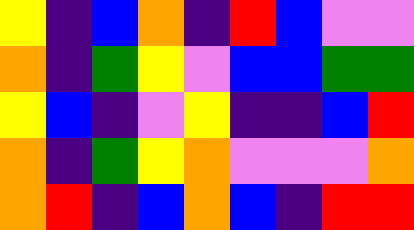[["yellow", "indigo", "blue", "orange", "indigo", "red", "blue", "violet", "violet"], ["orange", "indigo", "green", "yellow", "violet", "blue", "blue", "green", "green"], ["yellow", "blue", "indigo", "violet", "yellow", "indigo", "indigo", "blue", "red"], ["orange", "indigo", "green", "yellow", "orange", "violet", "violet", "violet", "orange"], ["orange", "red", "indigo", "blue", "orange", "blue", "indigo", "red", "red"]]